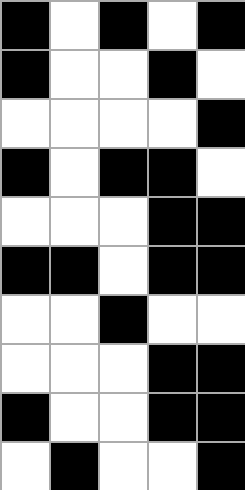[["black", "white", "black", "white", "black"], ["black", "white", "white", "black", "white"], ["white", "white", "white", "white", "black"], ["black", "white", "black", "black", "white"], ["white", "white", "white", "black", "black"], ["black", "black", "white", "black", "black"], ["white", "white", "black", "white", "white"], ["white", "white", "white", "black", "black"], ["black", "white", "white", "black", "black"], ["white", "black", "white", "white", "black"]]